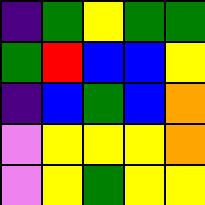[["indigo", "green", "yellow", "green", "green"], ["green", "red", "blue", "blue", "yellow"], ["indigo", "blue", "green", "blue", "orange"], ["violet", "yellow", "yellow", "yellow", "orange"], ["violet", "yellow", "green", "yellow", "yellow"]]